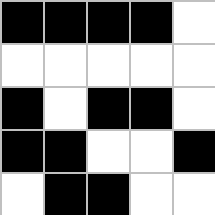[["black", "black", "black", "black", "white"], ["white", "white", "white", "white", "white"], ["black", "white", "black", "black", "white"], ["black", "black", "white", "white", "black"], ["white", "black", "black", "white", "white"]]